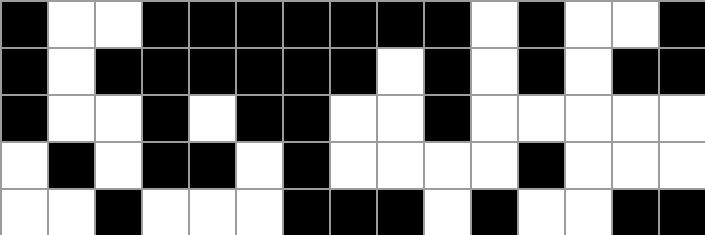[["black", "white", "white", "black", "black", "black", "black", "black", "black", "black", "white", "black", "white", "white", "black"], ["black", "white", "black", "black", "black", "black", "black", "black", "white", "black", "white", "black", "white", "black", "black"], ["black", "white", "white", "black", "white", "black", "black", "white", "white", "black", "white", "white", "white", "white", "white"], ["white", "black", "white", "black", "black", "white", "black", "white", "white", "white", "white", "black", "white", "white", "white"], ["white", "white", "black", "white", "white", "white", "black", "black", "black", "white", "black", "white", "white", "black", "black"]]